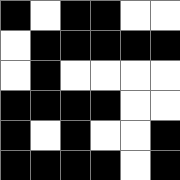[["black", "white", "black", "black", "white", "white"], ["white", "black", "black", "black", "black", "black"], ["white", "black", "white", "white", "white", "white"], ["black", "black", "black", "black", "white", "white"], ["black", "white", "black", "white", "white", "black"], ["black", "black", "black", "black", "white", "black"]]